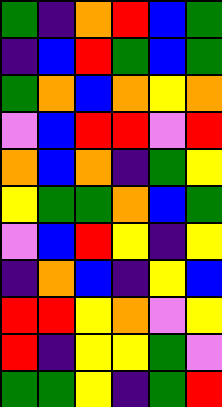[["green", "indigo", "orange", "red", "blue", "green"], ["indigo", "blue", "red", "green", "blue", "green"], ["green", "orange", "blue", "orange", "yellow", "orange"], ["violet", "blue", "red", "red", "violet", "red"], ["orange", "blue", "orange", "indigo", "green", "yellow"], ["yellow", "green", "green", "orange", "blue", "green"], ["violet", "blue", "red", "yellow", "indigo", "yellow"], ["indigo", "orange", "blue", "indigo", "yellow", "blue"], ["red", "red", "yellow", "orange", "violet", "yellow"], ["red", "indigo", "yellow", "yellow", "green", "violet"], ["green", "green", "yellow", "indigo", "green", "red"]]